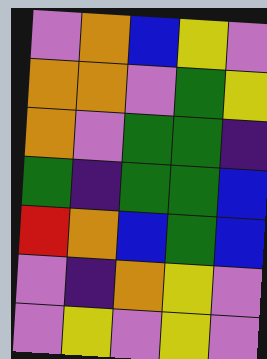[["violet", "orange", "blue", "yellow", "violet"], ["orange", "orange", "violet", "green", "yellow"], ["orange", "violet", "green", "green", "indigo"], ["green", "indigo", "green", "green", "blue"], ["red", "orange", "blue", "green", "blue"], ["violet", "indigo", "orange", "yellow", "violet"], ["violet", "yellow", "violet", "yellow", "violet"]]